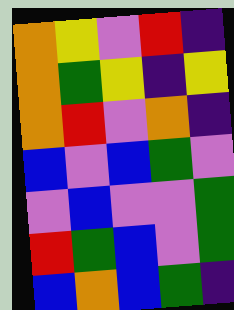[["orange", "yellow", "violet", "red", "indigo"], ["orange", "green", "yellow", "indigo", "yellow"], ["orange", "red", "violet", "orange", "indigo"], ["blue", "violet", "blue", "green", "violet"], ["violet", "blue", "violet", "violet", "green"], ["red", "green", "blue", "violet", "green"], ["blue", "orange", "blue", "green", "indigo"]]